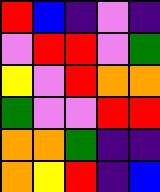[["red", "blue", "indigo", "violet", "indigo"], ["violet", "red", "red", "violet", "green"], ["yellow", "violet", "red", "orange", "orange"], ["green", "violet", "violet", "red", "red"], ["orange", "orange", "green", "indigo", "indigo"], ["orange", "yellow", "red", "indigo", "blue"]]